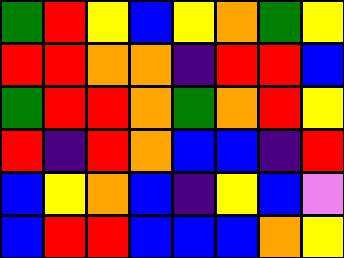[["green", "red", "yellow", "blue", "yellow", "orange", "green", "yellow"], ["red", "red", "orange", "orange", "indigo", "red", "red", "blue"], ["green", "red", "red", "orange", "green", "orange", "red", "yellow"], ["red", "indigo", "red", "orange", "blue", "blue", "indigo", "red"], ["blue", "yellow", "orange", "blue", "indigo", "yellow", "blue", "violet"], ["blue", "red", "red", "blue", "blue", "blue", "orange", "yellow"]]